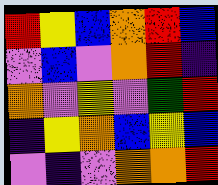[["red", "yellow", "blue", "orange", "red", "blue"], ["violet", "blue", "violet", "orange", "red", "indigo"], ["orange", "violet", "yellow", "violet", "green", "red"], ["indigo", "yellow", "orange", "blue", "yellow", "blue"], ["violet", "indigo", "violet", "orange", "orange", "red"]]